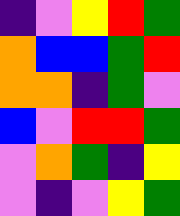[["indigo", "violet", "yellow", "red", "green"], ["orange", "blue", "blue", "green", "red"], ["orange", "orange", "indigo", "green", "violet"], ["blue", "violet", "red", "red", "green"], ["violet", "orange", "green", "indigo", "yellow"], ["violet", "indigo", "violet", "yellow", "green"]]